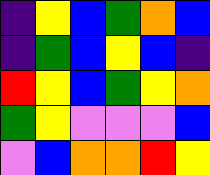[["indigo", "yellow", "blue", "green", "orange", "blue"], ["indigo", "green", "blue", "yellow", "blue", "indigo"], ["red", "yellow", "blue", "green", "yellow", "orange"], ["green", "yellow", "violet", "violet", "violet", "blue"], ["violet", "blue", "orange", "orange", "red", "yellow"]]